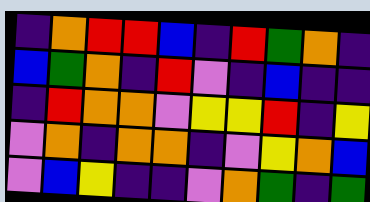[["indigo", "orange", "red", "red", "blue", "indigo", "red", "green", "orange", "indigo"], ["blue", "green", "orange", "indigo", "red", "violet", "indigo", "blue", "indigo", "indigo"], ["indigo", "red", "orange", "orange", "violet", "yellow", "yellow", "red", "indigo", "yellow"], ["violet", "orange", "indigo", "orange", "orange", "indigo", "violet", "yellow", "orange", "blue"], ["violet", "blue", "yellow", "indigo", "indigo", "violet", "orange", "green", "indigo", "green"]]